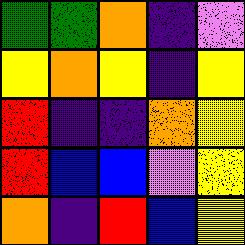[["green", "green", "orange", "indigo", "violet"], ["yellow", "orange", "yellow", "indigo", "yellow"], ["red", "indigo", "indigo", "orange", "yellow"], ["red", "blue", "blue", "violet", "yellow"], ["orange", "indigo", "red", "blue", "yellow"]]